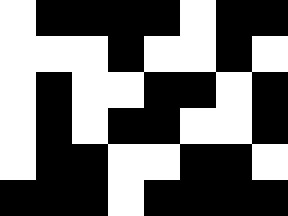[["white", "black", "black", "black", "black", "white", "black", "black"], ["white", "white", "white", "black", "white", "white", "black", "white"], ["white", "black", "white", "white", "black", "black", "white", "black"], ["white", "black", "white", "black", "black", "white", "white", "black"], ["white", "black", "black", "white", "white", "black", "black", "white"], ["black", "black", "black", "white", "black", "black", "black", "black"]]